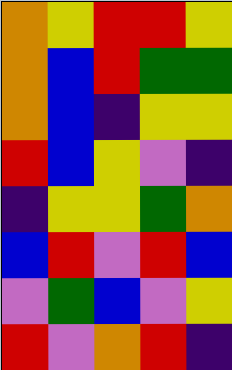[["orange", "yellow", "red", "red", "yellow"], ["orange", "blue", "red", "green", "green"], ["orange", "blue", "indigo", "yellow", "yellow"], ["red", "blue", "yellow", "violet", "indigo"], ["indigo", "yellow", "yellow", "green", "orange"], ["blue", "red", "violet", "red", "blue"], ["violet", "green", "blue", "violet", "yellow"], ["red", "violet", "orange", "red", "indigo"]]